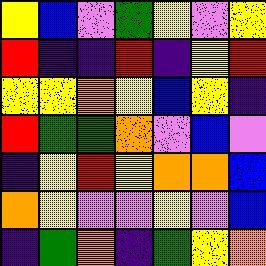[["yellow", "blue", "violet", "green", "yellow", "violet", "yellow"], ["red", "indigo", "indigo", "red", "indigo", "yellow", "red"], ["yellow", "yellow", "orange", "yellow", "blue", "yellow", "indigo"], ["red", "green", "green", "orange", "violet", "blue", "violet"], ["indigo", "yellow", "red", "yellow", "orange", "orange", "blue"], ["orange", "yellow", "violet", "violet", "yellow", "violet", "blue"], ["indigo", "green", "orange", "indigo", "green", "yellow", "orange"]]